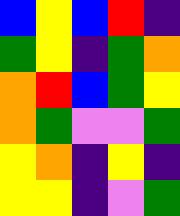[["blue", "yellow", "blue", "red", "indigo"], ["green", "yellow", "indigo", "green", "orange"], ["orange", "red", "blue", "green", "yellow"], ["orange", "green", "violet", "violet", "green"], ["yellow", "orange", "indigo", "yellow", "indigo"], ["yellow", "yellow", "indigo", "violet", "green"]]